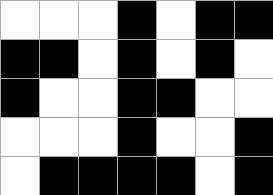[["white", "white", "white", "black", "white", "black", "black"], ["black", "black", "white", "black", "white", "black", "white"], ["black", "white", "white", "black", "black", "white", "white"], ["white", "white", "white", "black", "white", "white", "black"], ["white", "black", "black", "black", "black", "white", "black"]]